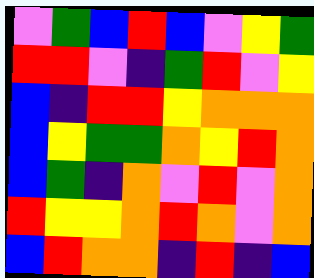[["violet", "green", "blue", "red", "blue", "violet", "yellow", "green"], ["red", "red", "violet", "indigo", "green", "red", "violet", "yellow"], ["blue", "indigo", "red", "red", "yellow", "orange", "orange", "orange"], ["blue", "yellow", "green", "green", "orange", "yellow", "red", "orange"], ["blue", "green", "indigo", "orange", "violet", "red", "violet", "orange"], ["red", "yellow", "yellow", "orange", "red", "orange", "violet", "orange"], ["blue", "red", "orange", "orange", "indigo", "red", "indigo", "blue"]]